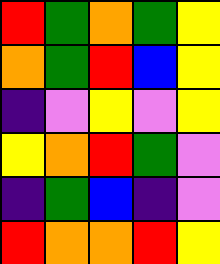[["red", "green", "orange", "green", "yellow"], ["orange", "green", "red", "blue", "yellow"], ["indigo", "violet", "yellow", "violet", "yellow"], ["yellow", "orange", "red", "green", "violet"], ["indigo", "green", "blue", "indigo", "violet"], ["red", "orange", "orange", "red", "yellow"]]